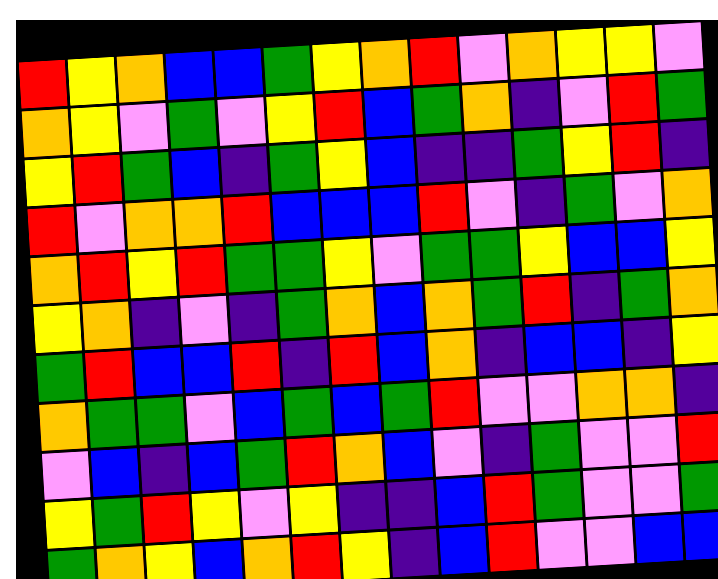[["red", "yellow", "orange", "blue", "blue", "green", "yellow", "orange", "red", "violet", "orange", "yellow", "yellow", "violet"], ["orange", "yellow", "violet", "green", "violet", "yellow", "red", "blue", "green", "orange", "indigo", "violet", "red", "green"], ["yellow", "red", "green", "blue", "indigo", "green", "yellow", "blue", "indigo", "indigo", "green", "yellow", "red", "indigo"], ["red", "violet", "orange", "orange", "red", "blue", "blue", "blue", "red", "violet", "indigo", "green", "violet", "orange"], ["orange", "red", "yellow", "red", "green", "green", "yellow", "violet", "green", "green", "yellow", "blue", "blue", "yellow"], ["yellow", "orange", "indigo", "violet", "indigo", "green", "orange", "blue", "orange", "green", "red", "indigo", "green", "orange"], ["green", "red", "blue", "blue", "red", "indigo", "red", "blue", "orange", "indigo", "blue", "blue", "indigo", "yellow"], ["orange", "green", "green", "violet", "blue", "green", "blue", "green", "red", "violet", "violet", "orange", "orange", "indigo"], ["violet", "blue", "indigo", "blue", "green", "red", "orange", "blue", "violet", "indigo", "green", "violet", "violet", "red"], ["yellow", "green", "red", "yellow", "violet", "yellow", "indigo", "indigo", "blue", "red", "green", "violet", "violet", "green"], ["green", "orange", "yellow", "blue", "orange", "red", "yellow", "indigo", "blue", "red", "violet", "violet", "blue", "blue"]]